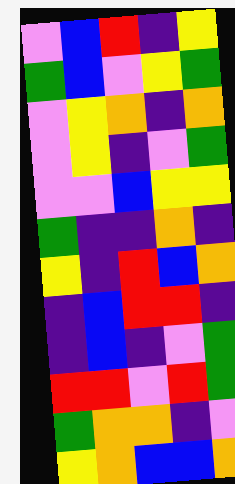[["violet", "blue", "red", "indigo", "yellow"], ["green", "blue", "violet", "yellow", "green"], ["violet", "yellow", "orange", "indigo", "orange"], ["violet", "yellow", "indigo", "violet", "green"], ["violet", "violet", "blue", "yellow", "yellow"], ["green", "indigo", "indigo", "orange", "indigo"], ["yellow", "indigo", "red", "blue", "orange"], ["indigo", "blue", "red", "red", "indigo"], ["indigo", "blue", "indigo", "violet", "green"], ["red", "red", "violet", "red", "green"], ["green", "orange", "orange", "indigo", "violet"], ["yellow", "orange", "blue", "blue", "orange"]]